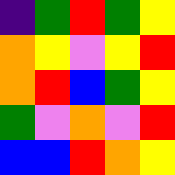[["indigo", "green", "red", "green", "yellow"], ["orange", "yellow", "violet", "yellow", "red"], ["orange", "red", "blue", "green", "yellow"], ["green", "violet", "orange", "violet", "red"], ["blue", "blue", "red", "orange", "yellow"]]